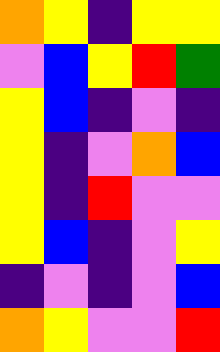[["orange", "yellow", "indigo", "yellow", "yellow"], ["violet", "blue", "yellow", "red", "green"], ["yellow", "blue", "indigo", "violet", "indigo"], ["yellow", "indigo", "violet", "orange", "blue"], ["yellow", "indigo", "red", "violet", "violet"], ["yellow", "blue", "indigo", "violet", "yellow"], ["indigo", "violet", "indigo", "violet", "blue"], ["orange", "yellow", "violet", "violet", "red"]]